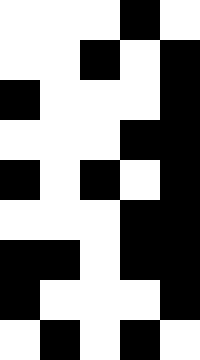[["white", "white", "white", "black", "white"], ["white", "white", "black", "white", "black"], ["black", "white", "white", "white", "black"], ["white", "white", "white", "black", "black"], ["black", "white", "black", "white", "black"], ["white", "white", "white", "black", "black"], ["black", "black", "white", "black", "black"], ["black", "white", "white", "white", "black"], ["white", "black", "white", "black", "white"]]